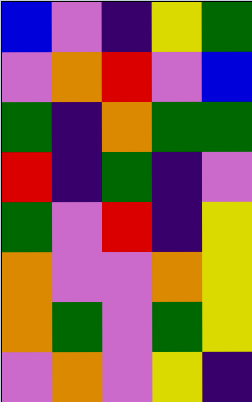[["blue", "violet", "indigo", "yellow", "green"], ["violet", "orange", "red", "violet", "blue"], ["green", "indigo", "orange", "green", "green"], ["red", "indigo", "green", "indigo", "violet"], ["green", "violet", "red", "indigo", "yellow"], ["orange", "violet", "violet", "orange", "yellow"], ["orange", "green", "violet", "green", "yellow"], ["violet", "orange", "violet", "yellow", "indigo"]]